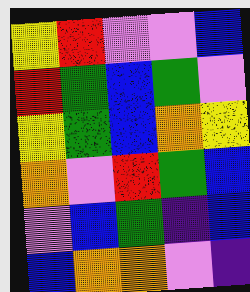[["yellow", "red", "violet", "violet", "blue"], ["red", "green", "blue", "green", "violet"], ["yellow", "green", "blue", "orange", "yellow"], ["orange", "violet", "red", "green", "blue"], ["violet", "blue", "green", "indigo", "blue"], ["blue", "orange", "orange", "violet", "indigo"]]